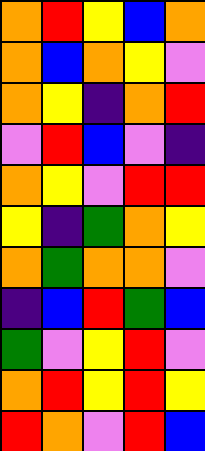[["orange", "red", "yellow", "blue", "orange"], ["orange", "blue", "orange", "yellow", "violet"], ["orange", "yellow", "indigo", "orange", "red"], ["violet", "red", "blue", "violet", "indigo"], ["orange", "yellow", "violet", "red", "red"], ["yellow", "indigo", "green", "orange", "yellow"], ["orange", "green", "orange", "orange", "violet"], ["indigo", "blue", "red", "green", "blue"], ["green", "violet", "yellow", "red", "violet"], ["orange", "red", "yellow", "red", "yellow"], ["red", "orange", "violet", "red", "blue"]]